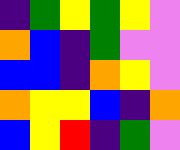[["indigo", "green", "yellow", "green", "yellow", "violet"], ["orange", "blue", "indigo", "green", "violet", "violet"], ["blue", "blue", "indigo", "orange", "yellow", "violet"], ["orange", "yellow", "yellow", "blue", "indigo", "orange"], ["blue", "yellow", "red", "indigo", "green", "violet"]]